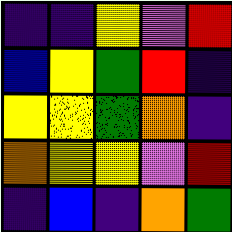[["indigo", "indigo", "yellow", "violet", "red"], ["blue", "yellow", "green", "red", "indigo"], ["yellow", "yellow", "green", "orange", "indigo"], ["orange", "yellow", "yellow", "violet", "red"], ["indigo", "blue", "indigo", "orange", "green"]]